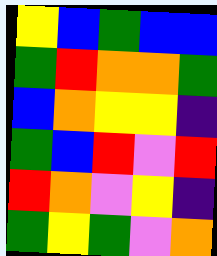[["yellow", "blue", "green", "blue", "blue"], ["green", "red", "orange", "orange", "green"], ["blue", "orange", "yellow", "yellow", "indigo"], ["green", "blue", "red", "violet", "red"], ["red", "orange", "violet", "yellow", "indigo"], ["green", "yellow", "green", "violet", "orange"]]